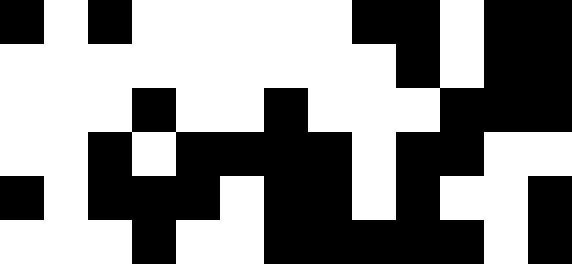[["black", "white", "black", "white", "white", "white", "white", "white", "black", "black", "white", "black", "black"], ["white", "white", "white", "white", "white", "white", "white", "white", "white", "black", "white", "black", "black"], ["white", "white", "white", "black", "white", "white", "black", "white", "white", "white", "black", "black", "black"], ["white", "white", "black", "white", "black", "black", "black", "black", "white", "black", "black", "white", "white"], ["black", "white", "black", "black", "black", "white", "black", "black", "white", "black", "white", "white", "black"], ["white", "white", "white", "black", "white", "white", "black", "black", "black", "black", "black", "white", "black"]]